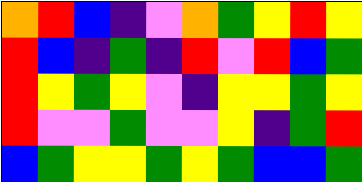[["orange", "red", "blue", "indigo", "violet", "orange", "green", "yellow", "red", "yellow"], ["red", "blue", "indigo", "green", "indigo", "red", "violet", "red", "blue", "green"], ["red", "yellow", "green", "yellow", "violet", "indigo", "yellow", "yellow", "green", "yellow"], ["red", "violet", "violet", "green", "violet", "violet", "yellow", "indigo", "green", "red"], ["blue", "green", "yellow", "yellow", "green", "yellow", "green", "blue", "blue", "green"]]